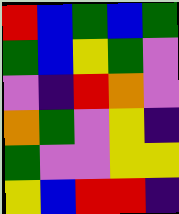[["red", "blue", "green", "blue", "green"], ["green", "blue", "yellow", "green", "violet"], ["violet", "indigo", "red", "orange", "violet"], ["orange", "green", "violet", "yellow", "indigo"], ["green", "violet", "violet", "yellow", "yellow"], ["yellow", "blue", "red", "red", "indigo"]]